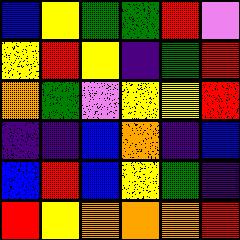[["blue", "yellow", "green", "green", "red", "violet"], ["yellow", "red", "yellow", "indigo", "green", "red"], ["orange", "green", "violet", "yellow", "yellow", "red"], ["indigo", "indigo", "blue", "orange", "indigo", "blue"], ["blue", "red", "blue", "yellow", "green", "indigo"], ["red", "yellow", "orange", "orange", "orange", "red"]]